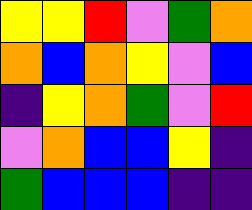[["yellow", "yellow", "red", "violet", "green", "orange"], ["orange", "blue", "orange", "yellow", "violet", "blue"], ["indigo", "yellow", "orange", "green", "violet", "red"], ["violet", "orange", "blue", "blue", "yellow", "indigo"], ["green", "blue", "blue", "blue", "indigo", "indigo"]]